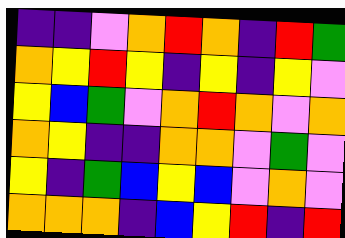[["indigo", "indigo", "violet", "orange", "red", "orange", "indigo", "red", "green"], ["orange", "yellow", "red", "yellow", "indigo", "yellow", "indigo", "yellow", "violet"], ["yellow", "blue", "green", "violet", "orange", "red", "orange", "violet", "orange"], ["orange", "yellow", "indigo", "indigo", "orange", "orange", "violet", "green", "violet"], ["yellow", "indigo", "green", "blue", "yellow", "blue", "violet", "orange", "violet"], ["orange", "orange", "orange", "indigo", "blue", "yellow", "red", "indigo", "red"]]